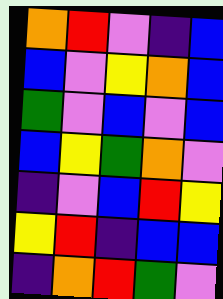[["orange", "red", "violet", "indigo", "blue"], ["blue", "violet", "yellow", "orange", "blue"], ["green", "violet", "blue", "violet", "blue"], ["blue", "yellow", "green", "orange", "violet"], ["indigo", "violet", "blue", "red", "yellow"], ["yellow", "red", "indigo", "blue", "blue"], ["indigo", "orange", "red", "green", "violet"]]